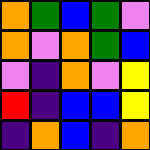[["orange", "green", "blue", "green", "violet"], ["orange", "violet", "orange", "green", "blue"], ["violet", "indigo", "orange", "violet", "yellow"], ["red", "indigo", "blue", "blue", "yellow"], ["indigo", "orange", "blue", "indigo", "orange"]]